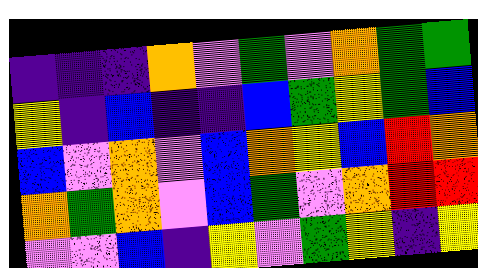[["indigo", "indigo", "indigo", "orange", "violet", "green", "violet", "orange", "green", "green"], ["yellow", "indigo", "blue", "indigo", "indigo", "blue", "green", "yellow", "green", "blue"], ["blue", "violet", "orange", "violet", "blue", "orange", "yellow", "blue", "red", "orange"], ["orange", "green", "orange", "violet", "blue", "green", "violet", "orange", "red", "red"], ["violet", "violet", "blue", "indigo", "yellow", "violet", "green", "yellow", "indigo", "yellow"]]